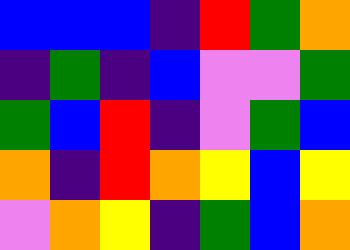[["blue", "blue", "blue", "indigo", "red", "green", "orange"], ["indigo", "green", "indigo", "blue", "violet", "violet", "green"], ["green", "blue", "red", "indigo", "violet", "green", "blue"], ["orange", "indigo", "red", "orange", "yellow", "blue", "yellow"], ["violet", "orange", "yellow", "indigo", "green", "blue", "orange"]]